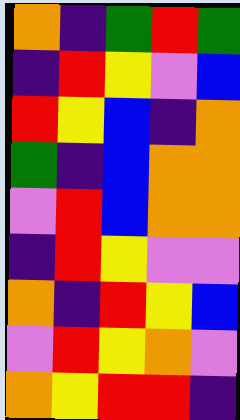[["orange", "indigo", "green", "red", "green"], ["indigo", "red", "yellow", "violet", "blue"], ["red", "yellow", "blue", "indigo", "orange"], ["green", "indigo", "blue", "orange", "orange"], ["violet", "red", "blue", "orange", "orange"], ["indigo", "red", "yellow", "violet", "violet"], ["orange", "indigo", "red", "yellow", "blue"], ["violet", "red", "yellow", "orange", "violet"], ["orange", "yellow", "red", "red", "indigo"]]